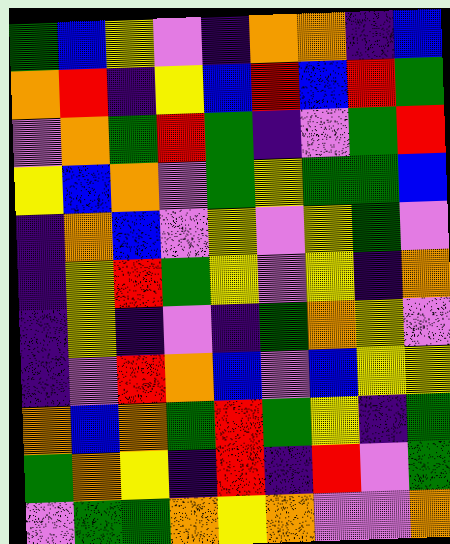[["green", "blue", "yellow", "violet", "indigo", "orange", "orange", "indigo", "blue"], ["orange", "red", "indigo", "yellow", "blue", "red", "blue", "red", "green"], ["violet", "orange", "green", "red", "green", "indigo", "violet", "green", "red"], ["yellow", "blue", "orange", "violet", "green", "yellow", "green", "green", "blue"], ["indigo", "orange", "blue", "violet", "yellow", "violet", "yellow", "green", "violet"], ["indigo", "yellow", "red", "green", "yellow", "violet", "yellow", "indigo", "orange"], ["indigo", "yellow", "indigo", "violet", "indigo", "green", "orange", "yellow", "violet"], ["indigo", "violet", "red", "orange", "blue", "violet", "blue", "yellow", "yellow"], ["orange", "blue", "orange", "green", "red", "green", "yellow", "indigo", "green"], ["green", "orange", "yellow", "indigo", "red", "indigo", "red", "violet", "green"], ["violet", "green", "green", "orange", "yellow", "orange", "violet", "violet", "orange"]]